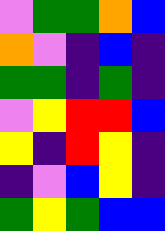[["violet", "green", "green", "orange", "blue"], ["orange", "violet", "indigo", "blue", "indigo"], ["green", "green", "indigo", "green", "indigo"], ["violet", "yellow", "red", "red", "blue"], ["yellow", "indigo", "red", "yellow", "indigo"], ["indigo", "violet", "blue", "yellow", "indigo"], ["green", "yellow", "green", "blue", "blue"]]